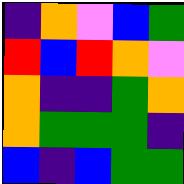[["indigo", "orange", "violet", "blue", "green"], ["red", "blue", "red", "orange", "violet"], ["orange", "indigo", "indigo", "green", "orange"], ["orange", "green", "green", "green", "indigo"], ["blue", "indigo", "blue", "green", "green"]]